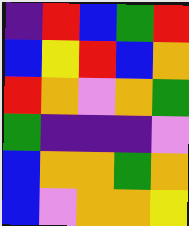[["indigo", "red", "blue", "green", "red"], ["blue", "yellow", "red", "blue", "orange"], ["red", "orange", "violet", "orange", "green"], ["green", "indigo", "indigo", "indigo", "violet"], ["blue", "orange", "orange", "green", "orange"], ["blue", "violet", "orange", "orange", "yellow"]]